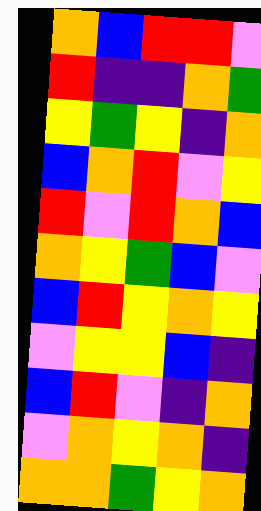[["orange", "blue", "red", "red", "violet"], ["red", "indigo", "indigo", "orange", "green"], ["yellow", "green", "yellow", "indigo", "orange"], ["blue", "orange", "red", "violet", "yellow"], ["red", "violet", "red", "orange", "blue"], ["orange", "yellow", "green", "blue", "violet"], ["blue", "red", "yellow", "orange", "yellow"], ["violet", "yellow", "yellow", "blue", "indigo"], ["blue", "red", "violet", "indigo", "orange"], ["violet", "orange", "yellow", "orange", "indigo"], ["orange", "orange", "green", "yellow", "orange"]]